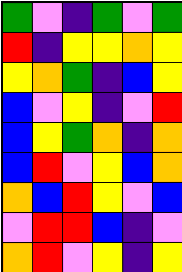[["green", "violet", "indigo", "green", "violet", "green"], ["red", "indigo", "yellow", "yellow", "orange", "yellow"], ["yellow", "orange", "green", "indigo", "blue", "yellow"], ["blue", "violet", "yellow", "indigo", "violet", "red"], ["blue", "yellow", "green", "orange", "indigo", "orange"], ["blue", "red", "violet", "yellow", "blue", "orange"], ["orange", "blue", "red", "yellow", "violet", "blue"], ["violet", "red", "red", "blue", "indigo", "violet"], ["orange", "red", "violet", "yellow", "indigo", "yellow"]]